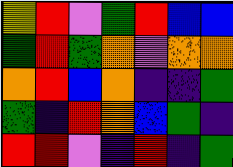[["yellow", "red", "violet", "green", "red", "blue", "blue"], ["green", "red", "green", "orange", "violet", "orange", "orange"], ["orange", "red", "blue", "orange", "indigo", "indigo", "green"], ["green", "indigo", "red", "orange", "blue", "green", "indigo"], ["red", "red", "violet", "indigo", "red", "indigo", "green"]]